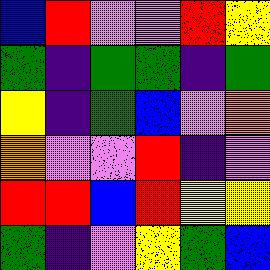[["blue", "red", "violet", "violet", "red", "yellow"], ["green", "indigo", "green", "green", "indigo", "green"], ["yellow", "indigo", "green", "blue", "violet", "orange"], ["orange", "violet", "violet", "red", "indigo", "violet"], ["red", "red", "blue", "red", "yellow", "yellow"], ["green", "indigo", "violet", "yellow", "green", "blue"]]